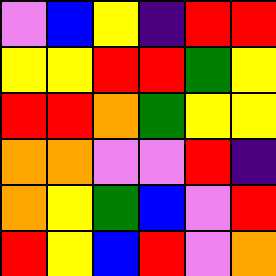[["violet", "blue", "yellow", "indigo", "red", "red"], ["yellow", "yellow", "red", "red", "green", "yellow"], ["red", "red", "orange", "green", "yellow", "yellow"], ["orange", "orange", "violet", "violet", "red", "indigo"], ["orange", "yellow", "green", "blue", "violet", "red"], ["red", "yellow", "blue", "red", "violet", "orange"]]